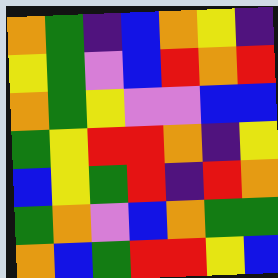[["orange", "green", "indigo", "blue", "orange", "yellow", "indigo"], ["yellow", "green", "violet", "blue", "red", "orange", "red"], ["orange", "green", "yellow", "violet", "violet", "blue", "blue"], ["green", "yellow", "red", "red", "orange", "indigo", "yellow"], ["blue", "yellow", "green", "red", "indigo", "red", "orange"], ["green", "orange", "violet", "blue", "orange", "green", "green"], ["orange", "blue", "green", "red", "red", "yellow", "blue"]]